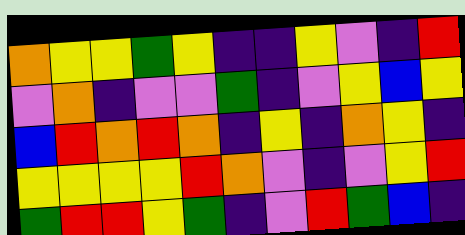[["orange", "yellow", "yellow", "green", "yellow", "indigo", "indigo", "yellow", "violet", "indigo", "red"], ["violet", "orange", "indigo", "violet", "violet", "green", "indigo", "violet", "yellow", "blue", "yellow"], ["blue", "red", "orange", "red", "orange", "indigo", "yellow", "indigo", "orange", "yellow", "indigo"], ["yellow", "yellow", "yellow", "yellow", "red", "orange", "violet", "indigo", "violet", "yellow", "red"], ["green", "red", "red", "yellow", "green", "indigo", "violet", "red", "green", "blue", "indigo"]]